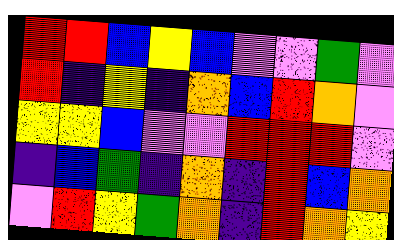[["red", "red", "blue", "yellow", "blue", "violet", "violet", "green", "violet"], ["red", "indigo", "yellow", "indigo", "orange", "blue", "red", "orange", "violet"], ["yellow", "yellow", "blue", "violet", "violet", "red", "red", "red", "violet"], ["indigo", "blue", "green", "indigo", "orange", "indigo", "red", "blue", "orange"], ["violet", "red", "yellow", "green", "orange", "indigo", "red", "orange", "yellow"]]